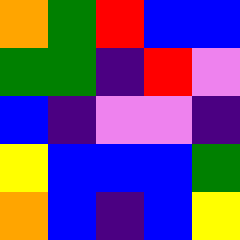[["orange", "green", "red", "blue", "blue"], ["green", "green", "indigo", "red", "violet"], ["blue", "indigo", "violet", "violet", "indigo"], ["yellow", "blue", "blue", "blue", "green"], ["orange", "blue", "indigo", "blue", "yellow"]]